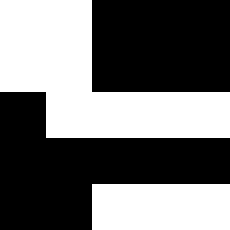[["white", "white", "black", "black", "black"], ["white", "white", "black", "black", "black"], ["black", "white", "white", "white", "white"], ["black", "black", "black", "black", "black"], ["black", "black", "white", "white", "white"]]